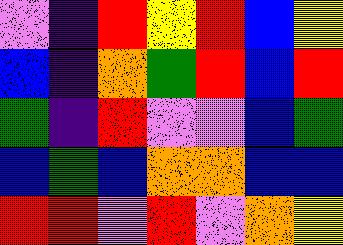[["violet", "indigo", "red", "yellow", "red", "blue", "yellow"], ["blue", "indigo", "orange", "green", "red", "blue", "red"], ["green", "indigo", "red", "violet", "violet", "blue", "green"], ["blue", "green", "blue", "orange", "orange", "blue", "blue"], ["red", "red", "violet", "red", "violet", "orange", "yellow"]]